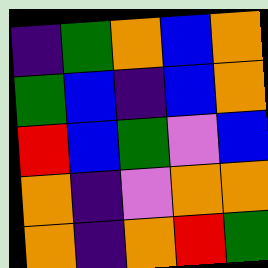[["indigo", "green", "orange", "blue", "orange"], ["green", "blue", "indigo", "blue", "orange"], ["red", "blue", "green", "violet", "blue"], ["orange", "indigo", "violet", "orange", "orange"], ["orange", "indigo", "orange", "red", "green"]]